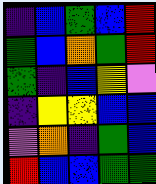[["indigo", "blue", "green", "blue", "red"], ["green", "blue", "orange", "green", "red"], ["green", "indigo", "blue", "yellow", "violet"], ["indigo", "yellow", "yellow", "blue", "blue"], ["violet", "orange", "indigo", "green", "blue"], ["red", "blue", "blue", "green", "green"]]